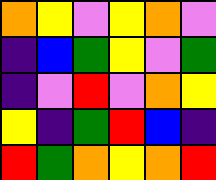[["orange", "yellow", "violet", "yellow", "orange", "violet"], ["indigo", "blue", "green", "yellow", "violet", "green"], ["indigo", "violet", "red", "violet", "orange", "yellow"], ["yellow", "indigo", "green", "red", "blue", "indigo"], ["red", "green", "orange", "yellow", "orange", "red"]]